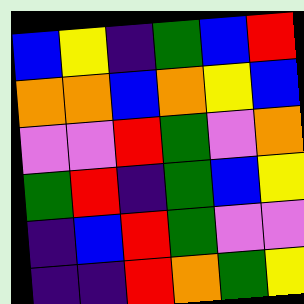[["blue", "yellow", "indigo", "green", "blue", "red"], ["orange", "orange", "blue", "orange", "yellow", "blue"], ["violet", "violet", "red", "green", "violet", "orange"], ["green", "red", "indigo", "green", "blue", "yellow"], ["indigo", "blue", "red", "green", "violet", "violet"], ["indigo", "indigo", "red", "orange", "green", "yellow"]]